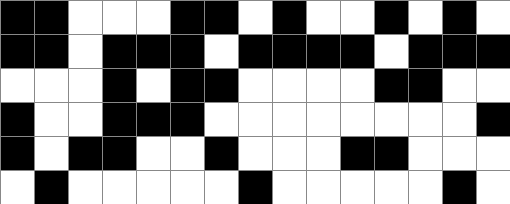[["black", "black", "white", "white", "white", "black", "black", "white", "black", "white", "white", "black", "white", "black", "white"], ["black", "black", "white", "black", "black", "black", "white", "black", "black", "black", "black", "white", "black", "black", "black"], ["white", "white", "white", "black", "white", "black", "black", "white", "white", "white", "white", "black", "black", "white", "white"], ["black", "white", "white", "black", "black", "black", "white", "white", "white", "white", "white", "white", "white", "white", "black"], ["black", "white", "black", "black", "white", "white", "black", "white", "white", "white", "black", "black", "white", "white", "white"], ["white", "black", "white", "white", "white", "white", "white", "black", "white", "white", "white", "white", "white", "black", "white"]]